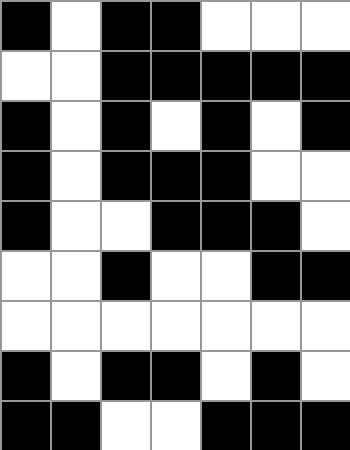[["black", "white", "black", "black", "white", "white", "white"], ["white", "white", "black", "black", "black", "black", "black"], ["black", "white", "black", "white", "black", "white", "black"], ["black", "white", "black", "black", "black", "white", "white"], ["black", "white", "white", "black", "black", "black", "white"], ["white", "white", "black", "white", "white", "black", "black"], ["white", "white", "white", "white", "white", "white", "white"], ["black", "white", "black", "black", "white", "black", "white"], ["black", "black", "white", "white", "black", "black", "black"]]